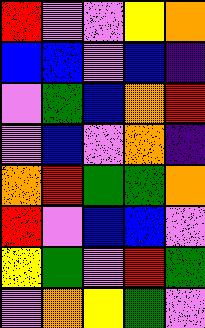[["red", "violet", "violet", "yellow", "orange"], ["blue", "blue", "violet", "blue", "indigo"], ["violet", "green", "blue", "orange", "red"], ["violet", "blue", "violet", "orange", "indigo"], ["orange", "red", "green", "green", "orange"], ["red", "violet", "blue", "blue", "violet"], ["yellow", "green", "violet", "red", "green"], ["violet", "orange", "yellow", "green", "violet"]]